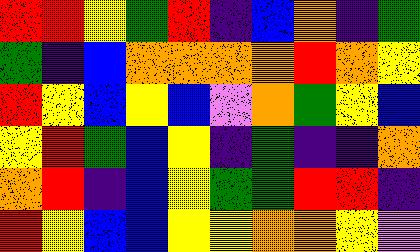[["red", "red", "yellow", "green", "red", "indigo", "blue", "orange", "indigo", "green"], ["green", "indigo", "blue", "orange", "orange", "orange", "orange", "red", "orange", "yellow"], ["red", "yellow", "blue", "yellow", "blue", "violet", "orange", "green", "yellow", "blue"], ["yellow", "red", "green", "blue", "yellow", "indigo", "green", "indigo", "indigo", "orange"], ["orange", "red", "indigo", "blue", "yellow", "green", "green", "red", "red", "indigo"], ["red", "yellow", "blue", "blue", "yellow", "yellow", "orange", "orange", "yellow", "violet"]]